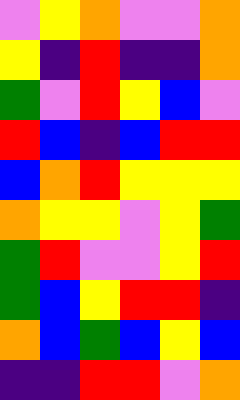[["violet", "yellow", "orange", "violet", "violet", "orange"], ["yellow", "indigo", "red", "indigo", "indigo", "orange"], ["green", "violet", "red", "yellow", "blue", "violet"], ["red", "blue", "indigo", "blue", "red", "red"], ["blue", "orange", "red", "yellow", "yellow", "yellow"], ["orange", "yellow", "yellow", "violet", "yellow", "green"], ["green", "red", "violet", "violet", "yellow", "red"], ["green", "blue", "yellow", "red", "red", "indigo"], ["orange", "blue", "green", "blue", "yellow", "blue"], ["indigo", "indigo", "red", "red", "violet", "orange"]]